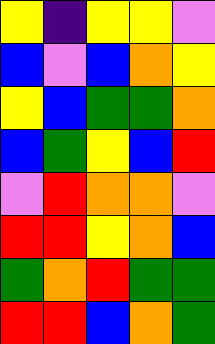[["yellow", "indigo", "yellow", "yellow", "violet"], ["blue", "violet", "blue", "orange", "yellow"], ["yellow", "blue", "green", "green", "orange"], ["blue", "green", "yellow", "blue", "red"], ["violet", "red", "orange", "orange", "violet"], ["red", "red", "yellow", "orange", "blue"], ["green", "orange", "red", "green", "green"], ["red", "red", "blue", "orange", "green"]]